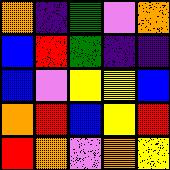[["orange", "indigo", "green", "violet", "orange"], ["blue", "red", "green", "indigo", "indigo"], ["blue", "violet", "yellow", "yellow", "blue"], ["orange", "red", "blue", "yellow", "red"], ["red", "orange", "violet", "orange", "yellow"]]